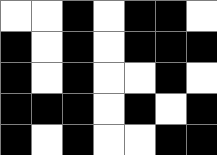[["white", "white", "black", "white", "black", "black", "white"], ["black", "white", "black", "white", "black", "black", "black"], ["black", "white", "black", "white", "white", "black", "white"], ["black", "black", "black", "white", "black", "white", "black"], ["black", "white", "black", "white", "white", "black", "black"]]